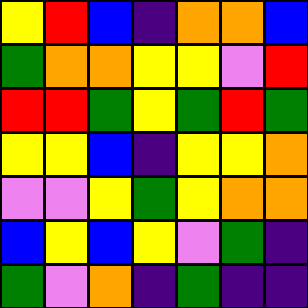[["yellow", "red", "blue", "indigo", "orange", "orange", "blue"], ["green", "orange", "orange", "yellow", "yellow", "violet", "red"], ["red", "red", "green", "yellow", "green", "red", "green"], ["yellow", "yellow", "blue", "indigo", "yellow", "yellow", "orange"], ["violet", "violet", "yellow", "green", "yellow", "orange", "orange"], ["blue", "yellow", "blue", "yellow", "violet", "green", "indigo"], ["green", "violet", "orange", "indigo", "green", "indigo", "indigo"]]